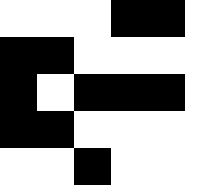[["white", "white", "white", "black", "black", "white"], ["black", "black", "white", "white", "white", "white"], ["black", "white", "black", "black", "black", "white"], ["black", "black", "white", "white", "white", "white"], ["white", "white", "black", "white", "white", "white"]]